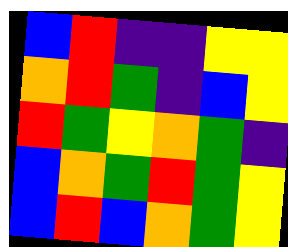[["blue", "red", "indigo", "indigo", "yellow", "yellow"], ["orange", "red", "green", "indigo", "blue", "yellow"], ["red", "green", "yellow", "orange", "green", "indigo"], ["blue", "orange", "green", "red", "green", "yellow"], ["blue", "red", "blue", "orange", "green", "yellow"]]